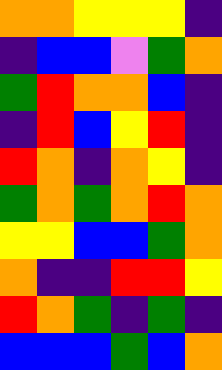[["orange", "orange", "yellow", "yellow", "yellow", "indigo"], ["indigo", "blue", "blue", "violet", "green", "orange"], ["green", "red", "orange", "orange", "blue", "indigo"], ["indigo", "red", "blue", "yellow", "red", "indigo"], ["red", "orange", "indigo", "orange", "yellow", "indigo"], ["green", "orange", "green", "orange", "red", "orange"], ["yellow", "yellow", "blue", "blue", "green", "orange"], ["orange", "indigo", "indigo", "red", "red", "yellow"], ["red", "orange", "green", "indigo", "green", "indigo"], ["blue", "blue", "blue", "green", "blue", "orange"]]